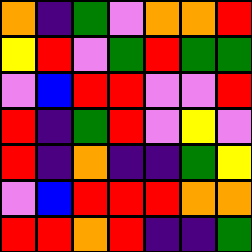[["orange", "indigo", "green", "violet", "orange", "orange", "red"], ["yellow", "red", "violet", "green", "red", "green", "green"], ["violet", "blue", "red", "red", "violet", "violet", "red"], ["red", "indigo", "green", "red", "violet", "yellow", "violet"], ["red", "indigo", "orange", "indigo", "indigo", "green", "yellow"], ["violet", "blue", "red", "red", "red", "orange", "orange"], ["red", "red", "orange", "red", "indigo", "indigo", "green"]]